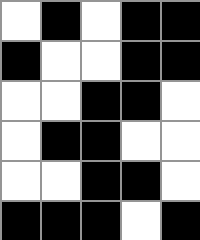[["white", "black", "white", "black", "black"], ["black", "white", "white", "black", "black"], ["white", "white", "black", "black", "white"], ["white", "black", "black", "white", "white"], ["white", "white", "black", "black", "white"], ["black", "black", "black", "white", "black"]]